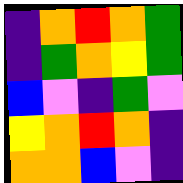[["indigo", "orange", "red", "orange", "green"], ["indigo", "green", "orange", "yellow", "green"], ["blue", "violet", "indigo", "green", "violet"], ["yellow", "orange", "red", "orange", "indigo"], ["orange", "orange", "blue", "violet", "indigo"]]